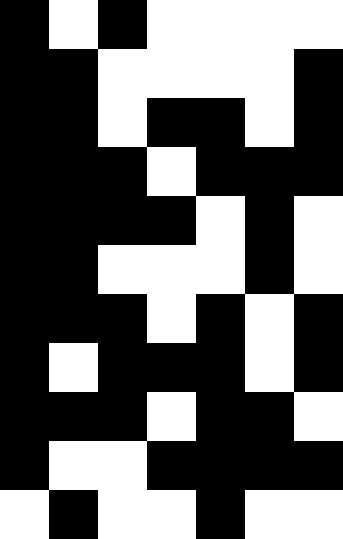[["black", "white", "black", "white", "white", "white", "white"], ["black", "black", "white", "white", "white", "white", "black"], ["black", "black", "white", "black", "black", "white", "black"], ["black", "black", "black", "white", "black", "black", "black"], ["black", "black", "black", "black", "white", "black", "white"], ["black", "black", "white", "white", "white", "black", "white"], ["black", "black", "black", "white", "black", "white", "black"], ["black", "white", "black", "black", "black", "white", "black"], ["black", "black", "black", "white", "black", "black", "white"], ["black", "white", "white", "black", "black", "black", "black"], ["white", "black", "white", "white", "black", "white", "white"]]